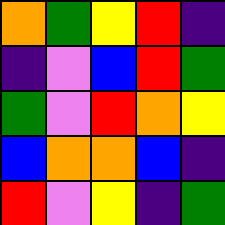[["orange", "green", "yellow", "red", "indigo"], ["indigo", "violet", "blue", "red", "green"], ["green", "violet", "red", "orange", "yellow"], ["blue", "orange", "orange", "blue", "indigo"], ["red", "violet", "yellow", "indigo", "green"]]